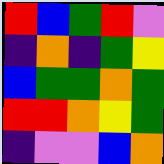[["red", "blue", "green", "red", "violet"], ["indigo", "orange", "indigo", "green", "yellow"], ["blue", "green", "green", "orange", "green"], ["red", "red", "orange", "yellow", "green"], ["indigo", "violet", "violet", "blue", "orange"]]